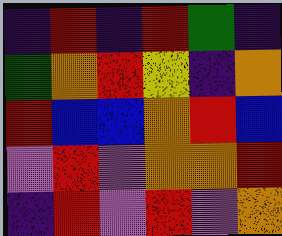[["indigo", "red", "indigo", "red", "green", "indigo"], ["green", "orange", "red", "yellow", "indigo", "orange"], ["red", "blue", "blue", "orange", "red", "blue"], ["violet", "red", "violet", "orange", "orange", "red"], ["indigo", "red", "violet", "red", "violet", "orange"]]